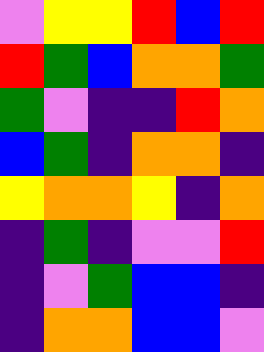[["violet", "yellow", "yellow", "red", "blue", "red"], ["red", "green", "blue", "orange", "orange", "green"], ["green", "violet", "indigo", "indigo", "red", "orange"], ["blue", "green", "indigo", "orange", "orange", "indigo"], ["yellow", "orange", "orange", "yellow", "indigo", "orange"], ["indigo", "green", "indigo", "violet", "violet", "red"], ["indigo", "violet", "green", "blue", "blue", "indigo"], ["indigo", "orange", "orange", "blue", "blue", "violet"]]